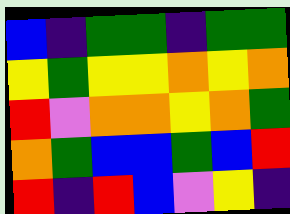[["blue", "indigo", "green", "green", "indigo", "green", "green"], ["yellow", "green", "yellow", "yellow", "orange", "yellow", "orange"], ["red", "violet", "orange", "orange", "yellow", "orange", "green"], ["orange", "green", "blue", "blue", "green", "blue", "red"], ["red", "indigo", "red", "blue", "violet", "yellow", "indigo"]]